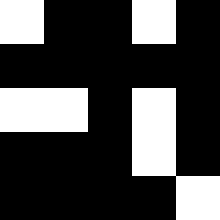[["white", "black", "black", "white", "black"], ["black", "black", "black", "black", "black"], ["white", "white", "black", "white", "black"], ["black", "black", "black", "white", "black"], ["black", "black", "black", "black", "white"]]